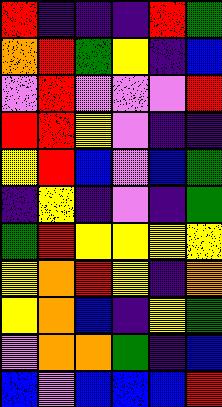[["red", "indigo", "indigo", "indigo", "red", "green"], ["orange", "red", "green", "yellow", "indigo", "blue"], ["violet", "red", "violet", "violet", "violet", "red"], ["red", "red", "yellow", "violet", "indigo", "indigo"], ["yellow", "red", "blue", "violet", "blue", "green"], ["indigo", "yellow", "indigo", "violet", "indigo", "green"], ["green", "red", "yellow", "yellow", "yellow", "yellow"], ["yellow", "orange", "red", "yellow", "indigo", "orange"], ["yellow", "orange", "blue", "indigo", "yellow", "green"], ["violet", "orange", "orange", "green", "indigo", "blue"], ["blue", "violet", "blue", "blue", "blue", "red"]]